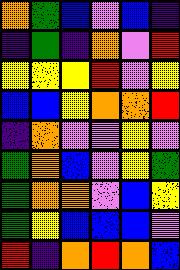[["orange", "green", "blue", "violet", "blue", "indigo"], ["indigo", "green", "indigo", "orange", "violet", "red"], ["yellow", "yellow", "yellow", "red", "violet", "yellow"], ["blue", "blue", "yellow", "orange", "orange", "red"], ["indigo", "orange", "violet", "violet", "yellow", "violet"], ["green", "orange", "blue", "violet", "yellow", "green"], ["green", "orange", "orange", "violet", "blue", "yellow"], ["green", "yellow", "blue", "blue", "blue", "violet"], ["red", "indigo", "orange", "red", "orange", "blue"]]